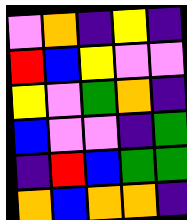[["violet", "orange", "indigo", "yellow", "indigo"], ["red", "blue", "yellow", "violet", "violet"], ["yellow", "violet", "green", "orange", "indigo"], ["blue", "violet", "violet", "indigo", "green"], ["indigo", "red", "blue", "green", "green"], ["orange", "blue", "orange", "orange", "indigo"]]